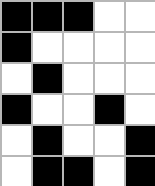[["black", "black", "black", "white", "white"], ["black", "white", "white", "white", "white"], ["white", "black", "white", "white", "white"], ["black", "white", "white", "black", "white"], ["white", "black", "white", "white", "black"], ["white", "black", "black", "white", "black"]]